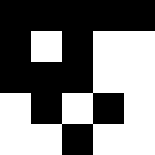[["black", "black", "black", "black", "black"], ["black", "white", "black", "white", "white"], ["black", "black", "black", "white", "white"], ["white", "black", "white", "black", "white"], ["white", "white", "black", "white", "white"]]